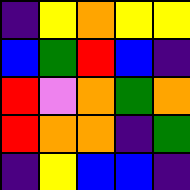[["indigo", "yellow", "orange", "yellow", "yellow"], ["blue", "green", "red", "blue", "indigo"], ["red", "violet", "orange", "green", "orange"], ["red", "orange", "orange", "indigo", "green"], ["indigo", "yellow", "blue", "blue", "indigo"]]